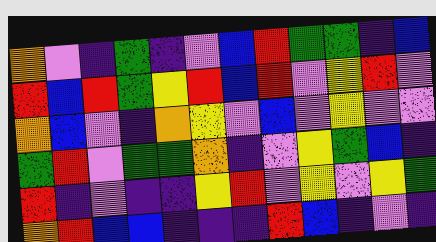[["orange", "violet", "indigo", "green", "indigo", "violet", "blue", "red", "green", "green", "indigo", "blue"], ["red", "blue", "red", "green", "yellow", "red", "blue", "red", "violet", "yellow", "red", "violet"], ["orange", "blue", "violet", "indigo", "orange", "yellow", "violet", "blue", "violet", "yellow", "violet", "violet"], ["green", "red", "violet", "green", "green", "orange", "indigo", "violet", "yellow", "green", "blue", "indigo"], ["red", "indigo", "violet", "indigo", "indigo", "yellow", "red", "violet", "yellow", "violet", "yellow", "green"], ["orange", "red", "blue", "blue", "indigo", "indigo", "indigo", "red", "blue", "indigo", "violet", "indigo"]]